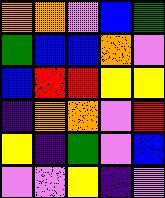[["orange", "orange", "violet", "blue", "green"], ["green", "blue", "blue", "orange", "violet"], ["blue", "red", "red", "yellow", "yellow"], ["indigo", "orange", "orange", "violet", "red"], ["yellow", "indigo", "green", "violet", "blue"], ["violet", "violet", "yellow", "indigo", "violet"]]